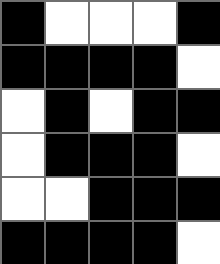[["black", "white", "white", "white", "black"], ["black", "black", "black", "black", "white"], ["white", "black", "white", "black", "black"], ["white", "black", "black", "black", "white"], ["white", "white", "black", "black", "black"], ["black", "black", "black", "black", "white"]]